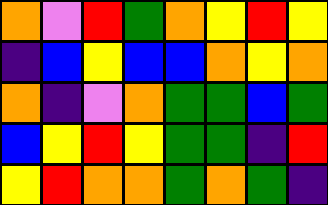[["orange", "violet", "red", "green", "orange", "yellow", "red", "yellow"], ["indigo", "blue", "yellow", "blue", "blue", "orange", "yellow", "orange"], ["orange", "indigo", "violet", "orange", "green", "green", "blue", "green"], ["blue", "yellow", "red", "yellow", "green", "green", "indigo", "red"], ["yellow", "red", "orange", "orange", "green", "orange", "green", "indigo"]]